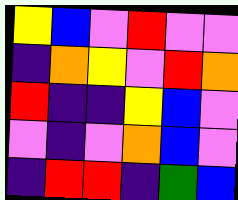[["yellow", "blue", "violet", "red", "violet", "violet"], ["indigo", "orange", "yellow", "violet", "red", "orange"], ["red", "indigo", "indigo", "yellow", "blue", "violet"], ["violet", "indigo", "violet", "orange", "blue", "violet"], ["indigo", "red", "red", "indigo", "green", "blue"]]